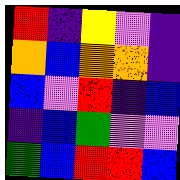[["red", "indigo", "yellow", "violet", "indigo"], ["orange", "blue", "orange", "orange", "indigo"], ["blue", "violet", "red", "indigo", "blue"], ["indigo", "blue", "green", "violet", "violet"], ["green", "blue", "red", "red", "blue"]]